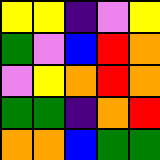[["yellow", "yellow", "indigo", "violet", "yellow"], ["green", "violet", "blue", "red", "orange"], ["violet", "yellow", "orange", "red", "orange"], ["green", "green", "indigo", "orange", "red"], ["orange", "orange", "blue", "green", "green"]]